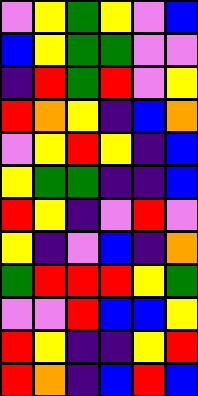[["violet", "yellow", "green", "yellow", "violet", "blue"], ["blue", "yellow", "green", "green", "violet", "violet"], ["indigo", "red", "green", "red", "violet", "yellow"], ["red", "orange", "yellow", "indigo", "blue", "orange"], ["violet", "yellow", "red", "yellow", "indigo", "blue"], ["yellow", "green", "green", "indigo", "indigo", "blue"], ["red", "yellow", "indigo", "violet", "red", "violet"], ["yellow", "indigo", "violet", "blue", "indigo", "orange"], ["green", "red", "red", "red", "yellow", "green"], ["violet", "violet", "red", "blue", "blue", "yellow"], ["red", "yellow", "indigo", "indigo", "yellow", "red"], ["red", "orange", "indigo", "blue", "red", "blue"]]